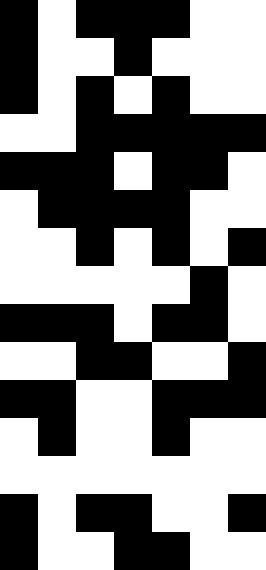[["black", "white", "black", "black", "black", "white", "white"], ["black", "white", "white", "black", "white", "white", "white"], ["black", "white", "black", "white", "black", "white", "white"], ["white", "white", "black", "black", "black", "black", "black"], ["black", "black", "black", "white", "black", "black", "white"], ["white", "black", "black", "black", "black", "white", "white"], ["white", "white", "black", "white", "black", "white", "black"], ["white", "white", "white", "white", "white", "black", "white"], ["black", "black", "black", "white", "black", "black", "white"], ["white", "white", "black", "black", "white", "white", "black"], ["black", "black", "white", "white", "black", "black", "black"], ["white", "black", "white", "white", "black", "white", "white"], ["white", "white", "white", "white", "white", "white", "white"], ["black", "white", "black", "black", "white", "white", "black"], ["black", "white", "white", "black", "black", "white", "white"]]